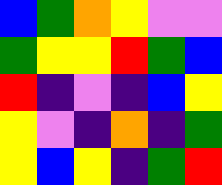[["blue", "green", "orange", "yellow", "violet", "violet"], ["green", "yellow", "yellow", "red", "green", "blue"], ["red", "indigo", "violet", "indigo", "blue", "yellow"], ["yellow", "violet", "indigo", "orange", "indigo", "green"], ["yellow", "blue", "yellow", "indigo", "green", "red"]]